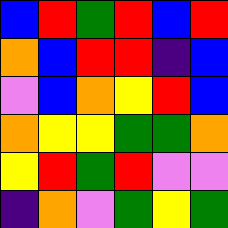[["blue", "red", "green", "red", "blue", "red"], ["orange", "blue", "red", "red", "indigo", "blue"], ["violet", "blue", "orange", "yellow", "red", "blue"], ["orange", "yellow", "yellow", "green", "green", "orange"], ["yellow", "red", "green", "red", "violet", "violet"], ["indigo", "orange", "violet", "green", "yellow", "green"]]